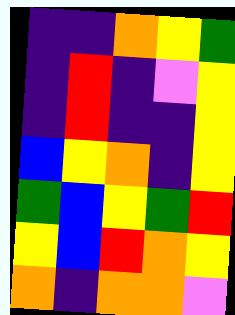[["indigo", "indigo", "orange", "yellow", "green"], ["indigo", "red", "indigo", "violet", "yellow"], ["indigo", "red", "indigo", "indigo", "yellow"], ["blue", "yellow", "orange", "indigo", "yellow"], ["green", "blue", "yellow", "green", "red"], ["yellow", "blue", "red", "orange", "yellow"], ["orange", "indigo", "orange", "orange", "violet"]]